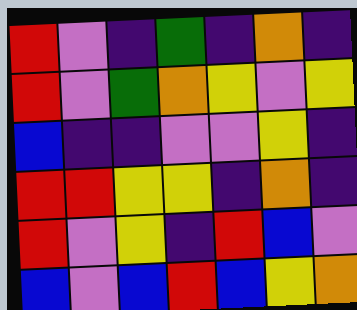[["red", "violet", "indigo", "green", "indigo", "orange", "indigo"], ["red", "violet", "green", "orange", "yellow", "violet", "yellow"], ["blue", "indigo", "indigo", "violet", "violet", "yellow", "indigo"], ["red", "red", "yellow", "yellow", "indigo", "orange", "indigo"], ["red", "violet", "yellow", "indigo", "red", "blue", "violet"], ["blue", "violet", "blue", "red", "blue", "yellow", "orange"]]